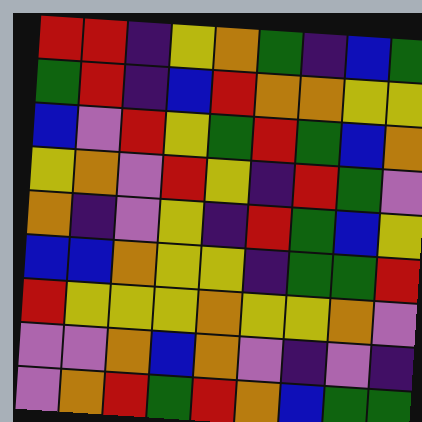[["red", "red", "indigo", "yellow", "orange", "green", "indigo", "blue", "green"], ["green", "red", "indigo", "blue", "red", "orange", "orange", "yellow", "yellow"], ["blue", "violet", "red", "yellow", "green", "red", "green", "blue", "orange"], ["yellow", "orange", "violet", "red", "yellow", "indigo", "red", "green", "violet"], ["orange", "indigo", "violet", "yellow", "indigo", "red", "green", "blue", "yellow"], ["blue", "blue", "orange", "yellow", "yellow", "indigo", "green", "green", "red"], ["red", "yellow", "yellow", "yellow", "orange", "yellow", "yellow", "orange", "violet"], ["violet", "violet", "orange", "blue", "orange", "violet", "indigo", "violet", "indigo"], ["violet", "orange", "red", "green", "red", "orange", "blue", "green", "green"]]